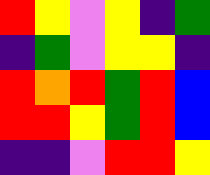[["red", "yellow", "violet", "yellow", "indigo", "green"], ["indigo", "green", "violet", "yellow", "yellow", "indigo"], ["red", "orange", "red", "green", "red", "blue"], ["red", "red", "yellow", "green", "red", "blue"], ["indigo", "indigo", "violet", "red", "red", "yellow"]]